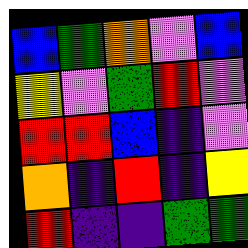[["blue", "green", "orange", "violet", "blue"], ["yellow", "violet", "green", "red", "violet"], ["red", "red", "blue", "indigo", "violet"], ["orange", "indigo", "red", "indigo", "yellow"], ["red", "indigo", "indigo", "green", "green"]]